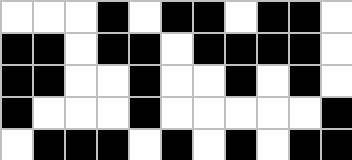[["white", "white", "white", "black", "white", "black", "black", "white", "black", "black", "white"], ["black", "black", "white", "black", "black", "white", "black", "black", "black", "black", "white"], ["black", "black", "white", "white", "black", "white", "white", "black", "white", "black", "white"], ["black", "white", "white", "white", "black", "white", "white", "white", "white", "white", "black"], ["white", "black", "black", "black", "white", "black", "white", "black", "white", "black", "black"]]